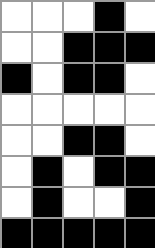[["white", "white", "white", "black", "white"], ["white", "white", "black", "black", "black"], ["black", "white", "black", "black", "white"], ["white", "white", "white", "white", "white"], ["white", "white", "black", "black", "white"], ["white", "black", "white", "black", "black"], ["white", "black", "white", "white", "black"], ["black", "black", "black", "black", "black"]]